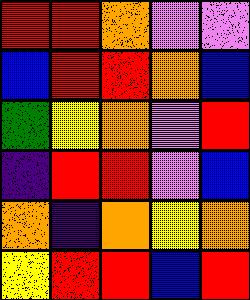[["red", "red", "orange", "violet", "violet"], ["blue", "red", "red", "orange", "blue"], ["green", "yellow", "orange", "violet", "red"], ["indigo", "red", "red", "violet", "blue"], ["orange", "indigo", "orange", "yellow", "orange"], ["yellow", "red", "red", "blue", "red"]]